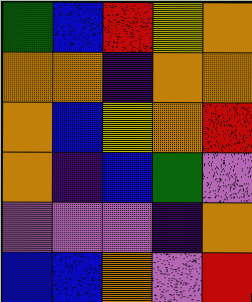[["green", "blue", "red", "yellow", "orange"], ["orange", "orange", "indigo", "orange", "orange"], ["orange", "blue", "yellow", "orange", "red"], ["orange", "indigo", "blue", "green", "violet"], ["violet", "violet", "violet", "indigo", "orange"], ["blue", "blue", "orange", "violet", "red"]]